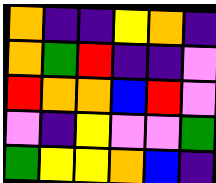[["orange", "indigo", "indigo", "yellow", "orange", "indigo"], ["orange", "green", "red", "indigo", "indigo", "violet"], ["red", "orange", "orange", "blue", "red", "violet"], ["violet", "indigo", "yellow", "violet", "violet", "green"], ["green", "yellow", "yellow", "orange", "blue", "indigo"]]